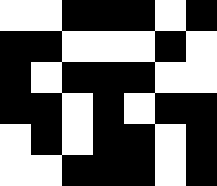[["white", "white", "black", "black", "black", "white", "black"], ["black", "black", "white", "white", "white", "black", "white"], ["black", "white", "black", "black", "black", "white", "white"], ["black", "black", "white", "black", "white", "black", "black"], ["white", "black", "white", "black", "black", "white", "black"], ["white", "white", "black", "black", "black", "white", "black"]]